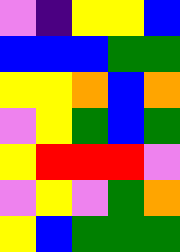[["violet", "indigo", "yellow", "yellow", "blue"], ["blue", "blue", "blue", "green", "green"], ["yellow", "yellow", "orange", "blue", "orange"], ["violet", "yellow", "green", "blue", "green"], ["yellow", "red", "red", "red", "violet"], ["violet", "yellow", "violet", "green", "orange"], ["yellow", "blue", "green", "green", "green"]]